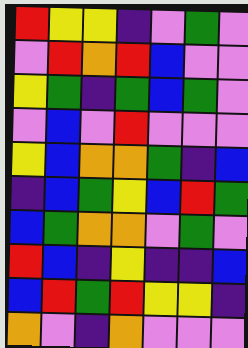[["red", "yellow", "yellow", "indigo", "violet", "green", "violet"], ["violet", "red", "orange", "red", "blue", "violet", "violet"], ["yellow", "green", "indigo", "green", "blue", "green", "violet"], ["violet", "blue", "violet", "red", "violet", "violet", "violet"], ["yellow", "blue", "orange", "orange", "green", "indigo", "blue"], ["indigo", "blue", "green", "yellow", "blue", "red", "green"], ["blue", "green", "orange", "orange", "violet", "green", "violet"], ["red", "blue", "indigo", "yellow", "indigo", "indigo", "blue"], ["blue", "red", "green", "red", "yellow", "yellow", "indigo"], ["orange", "violet", "indigo", "orange", "violet", "violet", "violet"]]